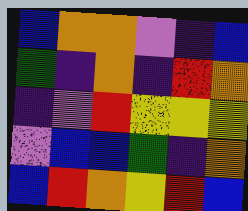[["blue", "orange", "orange", "violet", "indigo", "blue"], ["green", "indigo", "orange", "indigo", "red", "orange"], ["indigo", "violet", "red", "yellow", "yellow", "yellow"], ["violet", "blue", "blue", "green", "indigo", "orange"], ["blue", "red", "orange", "yellow", "red", "blue"]]